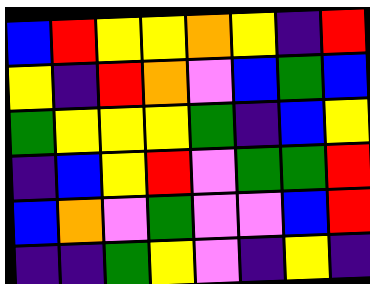[["blue", "red", "yellow", "yellow", "orange", "yellow", "indigo", "red"], ["yellow", "indigo", "red", "orange", "violet", "blue", "green", "blue"], ["green", "yellow", "yellow", "yellow", "green", "indigo", "blue", "yellow"], ["indigo", "blue", "yellow", "red", "violet", "green", "green", "red"], ["blue", "orange", "violet", "green", "violet", "violet", "blue", "red"], ["indigo", "indigo", "green", "yellow", "violet", "indigo", "yellow", "indigo"]]